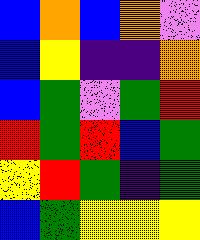[["blue", "orange", "blue", "orange", "violet"], ["blue", "yellow", "indigo", "indigo", "orange"], ["blue", "green", "violet", "green", "red"], ["red", "green", "red", "blue", "green"], ["yellow", "red", "green", "indigo", "green"], ["blue", "green", "yellow", "yellow", "yellow"]]